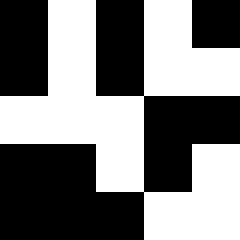[["black", "white", "black", "white", "black"], ["black", "white", "black", "white", "white"], ["white", "white", "white", "black", "black"], ["black", "black", "white", "black", "white"], ["black", "black", "black", "white", "white"]]